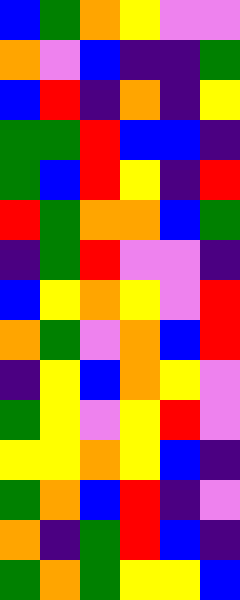[["blue", "green", "orange", "yellow", "violet", "violet"], ["orange", "violet", "blue", "indigo", "indigo", "green"], ["blue", "red", "indigo", "orange", "indigo", "yellow"], ["green", "green", "red", "blue", "blue", "indigo"], ["green", "blue", "red", "yellow", "indigo", "red"], ["red", "green", "orange", "orange", "blue", "green"], ["indigo", "green", "red", "violet", "violet", "indigo"], ["blue", "yellow", "orange", "yellow", "violet", "red"], ["orange", "green", "violet", "orange", "blue", "red"], ["indigo", "yellow", "blue", "orange", "yellow", "violet"], ["green", "yellow", "violet", "yellow", "red", "violet"], ["yellow", "yellow", "orange", "yellow", "blue", "indigo"], ["green", "orange", "blue", "red", "indigo", "violet"], ["orange", "indigo", "green", "red", "blue", "indigo"], ["green", "orange", "green", "yellow", "yellow", "blue"]]